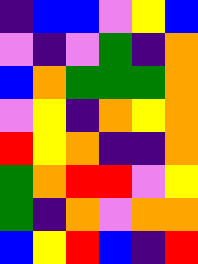[["indigo", "blue", "blue", "violet", "yellow", "blue"], ["violet", "indigo", "violet", "green", "indigo", "orange"], ["blue", "orange", "green", "green", "green", "orange"], ["violet", "yellow", "indigo", "orange", "yellow", "orange"], ["red", "yellow", "orange", "indigo", "indigo", "orange"], ["green", "orange", "red", "red", "violet", "yellow"], ["green", "indigo", "orange", "violet", "orange", "orange"], ["blue", "yellow", "red", "blue", "indigo", "red"]]